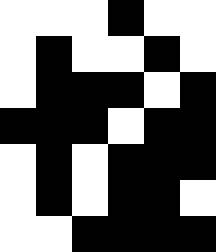[["white", "white", "white", "black", "white", "white"], ["white", "black", "white", "white", "black", "white"], ["white", "black", "black", "black", "white", "black"], ["black", "black", "black", "white", "black", "black"], ["white", "black", "white", "black", "black", "black"], ["white", "black", "white", "black", "black", "white"], ["white", "white", "black", "black", "black", "black"]]